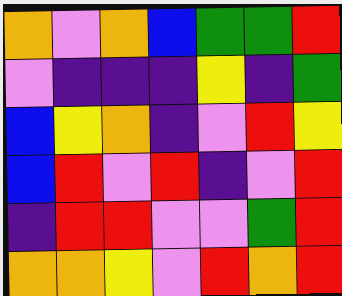[["orange", "violet", "orange", "blue", "green", "green", "red"], ["violet", "indigo", "indigo", "indigo", "yellow", "indigo", "green"], ["blue", "yellow", "orange", "indigo", "violet", "red", "yellow"], ["blue", "red", "violet", "red", "indigo", "violet", "red"], ["indigo", "red", "red", "violet", "violet", "green", "red"], ["orange", "orange", "yellow", "violet", "red", "orange", "red"]]